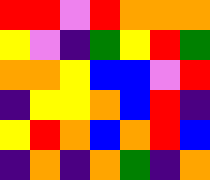[["red", "red", "violet", "red", "orange", "orange", "orange"], ["yellow", "violet", "indigo", "green", "yellow", "red", "green"], ["orange", "orange", "yellow", "blue", "blue", "violet", "red"], ["indigo", "yellow", "yellow", "orange", "blue", "red", "indigo"], ["yellow", "red", "orange", "blue", "orange", "red", "blue"], ["indigo", "orange", "indigo", "orange", "green", "indigo", "orange"]]